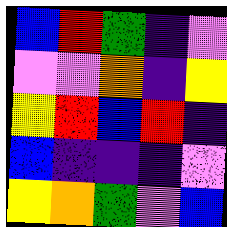[["blue", "red", "green", "indigo", "violet"], ["violet", "violet", "orange", "indigo", "yellow"], ["yellow", "red", "blue", "red", "indigo"], ["blue", "indigo", "indigo", "indigo", "violet"], ["yellow", "orange", "green", "violet", "blue"]]